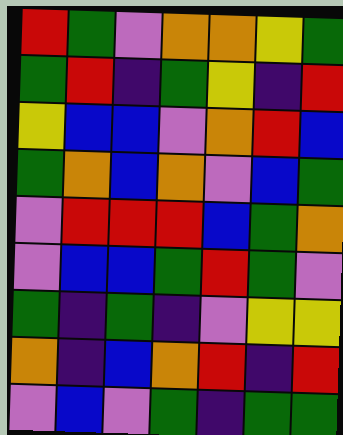[["red", "green", "violet", "orange", "orange", "yellow", "green"], ["green", "red", "indigo", "green", "yellow", "indigo", "red"], ["yellow", "blue", "blue", "violet", "orange", "red", "blue"], ["green", "orange", "blue", "orange", "violet", "blue", "green"], ["violet", "red", "red", "red", "blue", "green", "orange"], ["violet", "blue", "blue", "green", "red", "green", "violet"], ["green", "indigo", "green", "indigo", "violet", "yellow", "yellow"], ["orange", "indigo", "blue", "orange", "red", "indigo", "red"], ["violet", "blue", "violet", "green", "indigo", "green", "green"]]